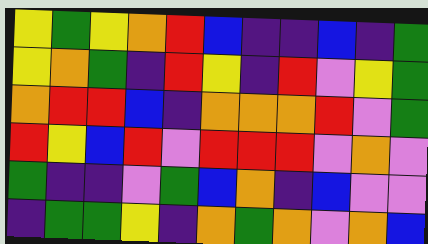[["yellow", "green", "yellow", "orange", "red", "blue", "indigo", "indigo", "blue", "indigo", "green"], ["yellow", "orange", "green", "indigo", "red", "yellow", "indigo", "red", "violet", "yellow", "green"], ["orange", "red", "red", "blue", "indigo", "orange", "orange", "orange", "red", "violet", "green"], ["red", "yellow", "blue", "red", "violet", "red", "red", "red", "violet", "orange", "violet"], ["green", "indigo", "indigo", "violet", "green", "blue", "orange", "indigo", "blue", "violet", "violet"], ["indigo", "green", "green", "yellow", "indigo", "orange", "green", "orange", "violet", "orange", "blue"]]